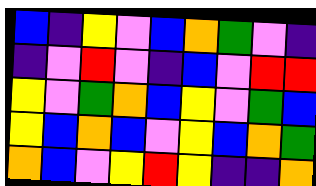[["blue", "indigo", "yellow", "violet", "blue", "orange", "green", "violet", "indigo"], ["indigo", "violet", "red", "violet", "indigo", "blue", "violet", "red", "red"], ["yellow", "violet", "green", "orange", "blue", "yellow", "violet", "green", "blue"], ["yellow", "blue", "orange", "blue", "violet", "yellow", "blue", "orange", "green"], ["orange", "blue", "violet", "yellow", "red", "yellow", "indigo", "indigo", "orange"]]